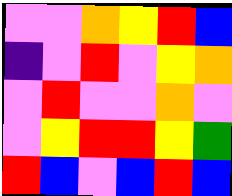[["violet", "violet", "orange", "yellow", "red", "blue"], ["indigo", "violet", "red", "violet", "yellow", "orange"], ["violet", "red", "violet", "violet", "orange", "violet"], ["violet", "yellow", "red", "red", "yellow", "green"], ["red", "blue", "violet", "blue", "red", "blue"]]